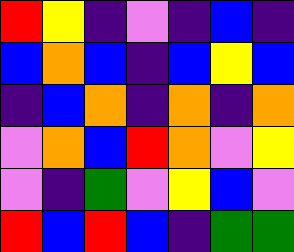[["red", "yellow", "indigo", "violet", "indigo", "blue", "indigo"], ["blue", "orange", "blue", "indigo", "blue", "yellow", "blue"], ["indigo", "blue", "orange", "indigo", "orange", "indigo", "orange"], ["violet", "orange", "blue", "red", "orange", "violet", "yellow"], ["violet", "indigo", "green", "violet", "yellow", "blue", "violet"], ["red", "blue", "red", "blue", "indigo", "green", "green"]]